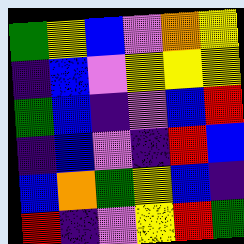[["green", "yellow", "blue", "violet", "orange", "yellow"], ["indigo", "blue", "violet", "yellow", "yellow", "yellow"], ["green", "blue", "indigo", "violet", "blue", "red"], ["indigo", "blue", "violet", "indigo", "red", "blue"], ["blue", "orange", "green", "yellow", "blue", "indigo"], ["red", "indigo", "violet", "yellow", "red", "green"]]